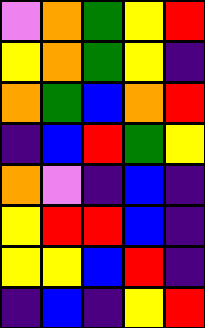[["violet", "orange", "green", "yellow", "red"], ["yellow", "orange", "green", "yellow", "indigo"], ["orange", "green", "blue", "orange", "red"], ["indigo", "blue", "red", "green", "yellow"], ["orange", "violet", "indigo", "blue", "indigo"], ["yellow", "red", "red", "blue", "indigo"], ["yellow", "yellow", "blue", "red", "indigo"], ["indigo", "blue", "indigo", "yellow", "red"]]